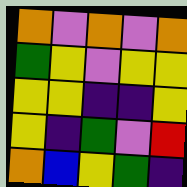[["orange", "violet", "orange", "violet", "orange"], ["green", "yellow", "violet", "yellow", "yellow"], ["yellow", "yellow", "indigo", "indigo", "yellow"], ["yellow", "indigo", "green", "violet", "red"], ["orange", "blue", "yellow", "green", "indigo"]]